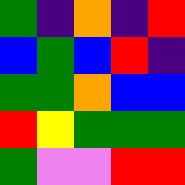[["green", "indigo", "orange", "indigo", "red"], ["blue", "green", "blue", "red", "indigo"], ["green", "green", "orange", "blue", "blue"], ["red", "yellow", "green", "green", "green"], ["green", "violet", "violet", "red", "red"]]